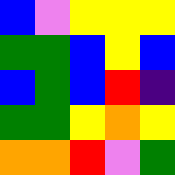[["blue", "violet", "yellow", "yellow", "yellow"], ["green", "green", "blue", "yellow", "blue"], ["blue", "green", "blue", "red", "indigo"], ["green", "green", "yellow", "orange", "yellow"], ["orange", "orange", "red", "violet", "green"]]